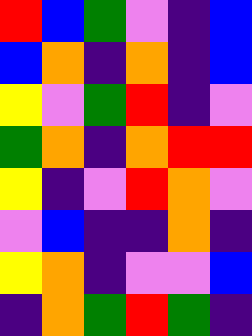[["red", "blue", "green", "violet", "indigo", "blue"], ["blue", "orange", "indigo", "orange", "indigo", "blue"], ["yellow", "violet", "green", "red", "indigo", "violet"], ["green", "orange", "indigo", "orange", "red", "red"], ["yellow", "indigo", "violet", "red", "orange", "violet"], ["violet", "blue", "indigo", "indigo", "orange", "indigo"], ["yellow", "orange", "indigo", "violet", "violet", "blue"], ["indigo", "orange", "green", "red", "green", "indigo"]]